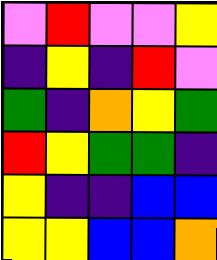[["violet", "red", "violet", "violet", "yellow"], ["indigo", "yellow", "indigo", "red", "violet"], ["green", "indigo", "orange", "yellow", "green"], ["red", "yellow", "green", "green", "indigo"], ["yellow", "indigo", "indigo", "blue", "blue"], ["yellow", "yellow", "blue", "blue", "orange"]]